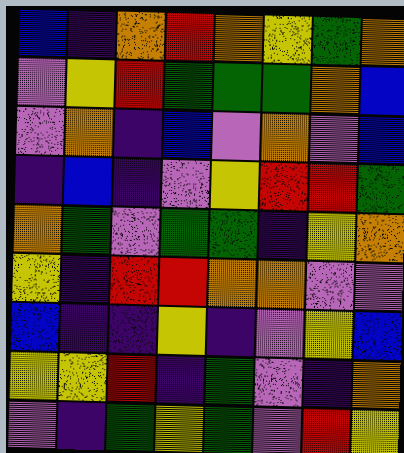[["blue", "indigo", "orange", "red", "orange", "yellow", "green", "orange"], ["violet", "yellow", "red", "green", "green", "green", "orange", "blue"], ["violet", "orange", "indigo", "blue", "violet", "orange", "violet", "blue"], ["indigo", "blue", "indigo", "violet", "yellow", "red", "red", "green"], ["orange", "green", "violet", "green", "green", "indigo", "yellow", "orange"], ["yellow", "indigo", "red", "red", "orange", "orange", "violet", "violet"], ["blue", "indigo", "indigo", "yellow", "indigo", "violet", "yellow", "blue"], ["yellow", "yellow", "red", "indigo", "green", "violet", "indigo", "orange"], ["violet", "indigo", "green", "yellow", "green", "violet", "red", "yellow"]]